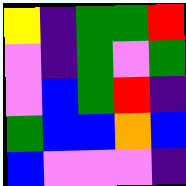[["yellow", "indigo", "green", "green", "red"], ["violet", "indigo", "green", "violet", "green"], ["violet", "blue", "green", "red", "indigo"], ["green", "blue", "blue", "orange", "blue"], ["blue", "violet", "violet", "violet", "indigo"]]